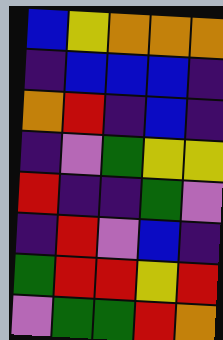[["blue", "yellow", "orange", "orange", "orange"], ["indigo", "blue", "blue", "blue", "indigo"], ["orange", "red", "indigo", "blue", "indigo"], ["indigo", "violet", "green", "yellow", "yellow"], ["red", "indigo", "indigo", "green", "violet"], ["indigo", "red", "violet", "blue", "indigo"], ["green", "red", "red", "yellow", "red"], ["violet", "green", "green", "red", "orange"]]